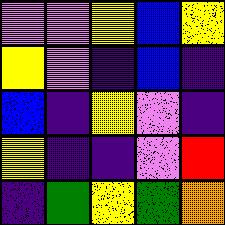[["violet", "violet", "yellow", "blue", "yellow"], ["yellow", "violet", "indigo", "blue", "indigo"], ["blue", "indigo", "yellow", "violet", "indigo"], ["yellow", "indigo", "indigo", "violet", "red"], ["indigo", "green", "yellow", "green", "orange"]]